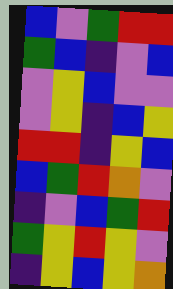[["blue", "violet", "green", "red", "red"], ["green", "blue", "indigo", "violet", "blue"], ["violet", "yellow", "blue", "violet", "violet"], ["violet", "yellow", "indigo", "blue", "yellow"], ["red", "red", "indigo", "yellow", "blue"], ["blue", "green", "red", "orange", "violet"], ["indigo", "violet", "blue", "green", "red"], ["green", "yellow", "red", "yellow", "violet"], ["indigo", "yellow", "blue", "yellow", "orange"]]